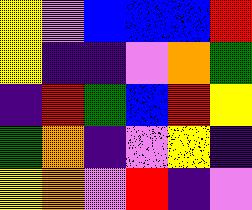[["yellow", "violet", "blue", "blue", "blue", "red"], ["yellow", "indigo", "indigo", "violet", "orange", "green"], ["indigo", "red", "green", "blue", "red", "yellow"], ["green", "orange", "indigo", "violet", "yellow", "indigo"], ["yellow", "orange", "violet", "red", "indigo", "violet"]]